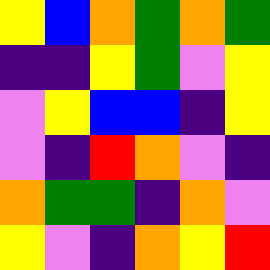[["yellow", "blue", "orange", "green", "orange", "green"], ["indigo", "indigo", "yellow", "green", "violet", "yellow"], ["violet", "yellow", "blue", "blue", "indigo", "yellow"], ["violet", "indigo", "red", "orange", "violet", "indigo"], ["orange", "green", "green", "indigo", "orange", "violet"], ["yellow", "violet", "indigo", "orange", "yellow", "red"]]